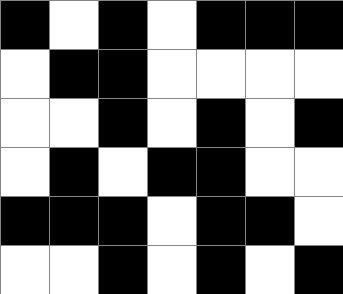[["black", "white", "black", "white", "black", "black", "black"], ["white", "black", "black", "white", "white", "white", "white"], ["white", "white", "black", "white", "black", "white", "black"], ["white", "black", "white", "black", "black", "white", "white"], ["black", "black", "black", "white", "black", "black", "white"], ["white", "white", "black", "white", "black", "white", "black"]]